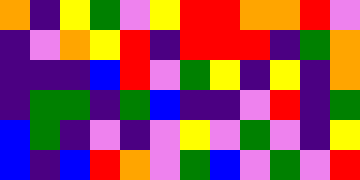[["orange", "indigo", "yellow", "green", "violet", "yellow", "red", "red", "orange", "orange", "red", "violet"], ["indigo", "violet", "orange", "yellow", "red", "indigo", "red", "red", "red", "indigo", "green", "orange"], ["indigo", "indigo", "indigo", "blue", "red", "violet", "green", "yellow", "indigo", "yellow", "indigo", "orange"], ["indigo", "green", "green", "indigo", "green", "blue", "indigo", "indigo", "violet", "red", "indigo", "green"], ["blue", "green", "indigo", "violet", "indigo", "violet", "yellow", "violet", "green", "violet", "indigo", "yellow"], ["blue", "indigo", "blue", "red", "orange", "violet", "green", "blue", "violet", "green", "violet", "red"]]